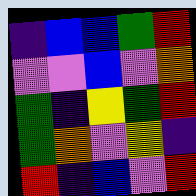[["indigo", "blue", "blue", "green", "red"], ["violet", "violet", "blue", "violet", "orange"], ["green", "indigo", "yellow", "green", "red"], ["green", "orange", "violet", "yellow", "indigo"], ["red", "indigo", "blue", "violet", "red"]]